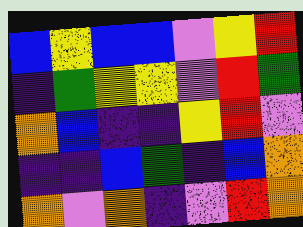[["blue", "yellow", "blue", "blue", "violet", "yellow", "red"], ["indigo", "green", "yellow", "yellow", "violet", "red", "green"], ["orange", "blue", "indigo", "indigo", "yellow", "red", "violet"], ["indigo", "indigo", "blue", "green", "indigo", "blue", "orange"], ["orange", "violet", "orange", "indigo", "violet", "red", "orange"]]